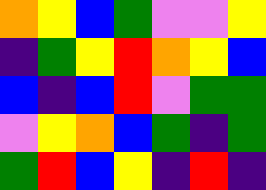[["orange", "yellow", "blue", "green", "violet", "violet", "yellow"], ["indigo", "green", "yellow", "red", "orange", "yellow", "blue"], ["blue", "indigo", "blue", "red", "violet", "green", "green"], ["violet", "yellow", "orange", "blue", "green", "indigo", "green"], ["green", "red", "blue", "yellow", "indigo", "red", "indigo"]]